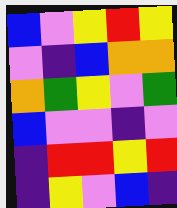[["blue", "violet", "yellow", "red", "yellow"], ["violet", "indigo", "blue", "orange", "orange"], ["orange", "green", "yellow", "violet", "green"], ["blue", "violet", "violet", "indigo", "violet"], ["indigo", "red", "red", "yellow", "red"], ["indigo", "yellow", "violet", "blue", "indigo"]]